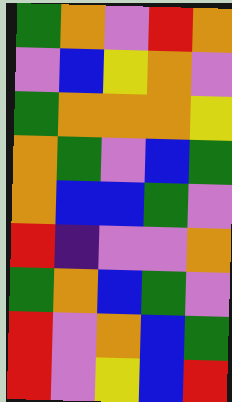[["green", "orange", "violet", "red", "orange"], ["violet", "blue", "yellow", "orange", "violet"], ["green", "orange", "orange", "orange", "yellow"], ["orange", "green", "violet", "blue", "green"], ["orange", "blue", "blue", "green", "violet"], ["red", "indigo", "violet", "violet", "orange"], ["green", "orange", "blue", "green", "violet"], ["red", "violet", "orange", "blue", "green"], ["red", "violet", "yellow", "blue", "red"]]